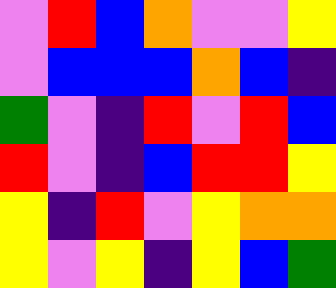[["violet", "red", "blue", "orange", "violet", "violet", "yellow"], ["violet", "blue", "blue", "blue", "orange", "blue", "indigo"], ["green", "violet", "indigo", "red", "violet", "red", "blue"], ["red", "violet", "indigo", "blue", "red", "red", "yellow"], ["yellow", "indigo", "red", "violet", "yellow", "orange", "orange"], ["yellow", "violet", "yellow", "indigo", "yellow", "blue", "green"]]